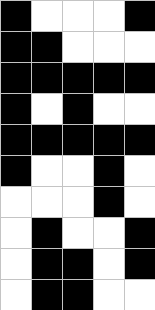[["black", "white", "white", "white", "black"], ["black", "black", "white", "white", "white"], ["black", "black", "black", "black", "black"], ["black", "white", "black", "white", "white"], ["black", "black", "black", "black", "black"], ["black", "white", "white", "black", "white"], ["white", "white", "white", "black", "white"], ["white", "black", "white", "white", "black"], ["white", "black", "black", "white", "black"], ["white", "black", "black", "white", "white"]]